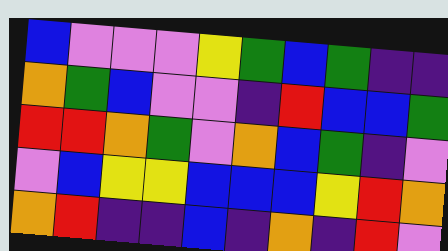[["blue", "violet", "violet", "violet", "yellow", "green", "blue", "green", "indigo", "indigo"], ["orange", "green", "blue", "violet", "violet", "indigo", "red", "blue", "blue", "green"], ["red", "red", "orange", "green", "violet", "orange", "blue", "green", "indigo", "violet"], ["violet", "blue", "yellow", "yellow", "blue", "blue", "blue", "yellow", "red", "orange"], ["orange", "red", "indigo", "indigo", "blue", "indigo", "orange", "indigo", "red", "violet"]]